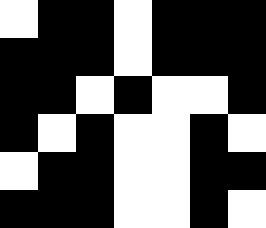[["white", "black", "black", "white", "black", "black", "black"], ["black", "black", "black", "white", "black", "black", "black"], ["black", "black", "white", "black", "white", "white", "black"], ["black", "white", "black", "white", "white", "black", "white"], ["white", "black", "black", "white", "white", "black", "black"], ["black", "black", "black", "white", "white", "black", "white"]]